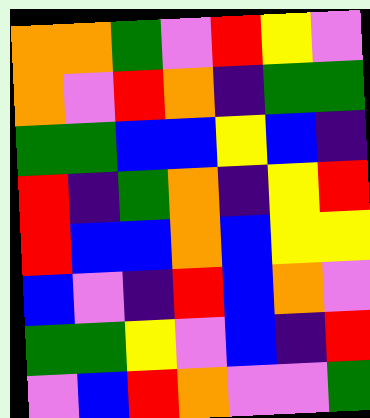[["orange", "orange", "green", "violet", "red", "yellow", "violet"], ["orange", "violet", "red", "orange", "indigo", "green", "green"], ["green", "green", "blue", "blue", "yellow", "blue", "indigo"], ["red", "indigo", "green", "orange", "indigo", "yellow", "red"], ["red", "blue", "blue", "orange", "blue", "yellow", "yellow"], ["blue", "violet", "indigo", "red", "blue", "orange", "violet"], ["green", "green", "yellow", "violet", "blue", "indigo", "red"], ["violet", "blue", "red", "orange", "violet", "violet", "green"]]